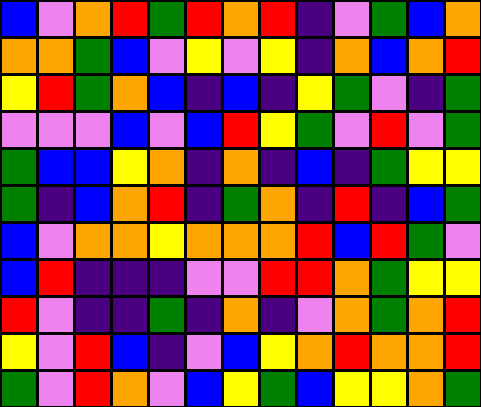[["blue", "violet", "orange", "red", "green", "red", "orange", "red", "indigo", "violet", "green", "blue", "orange"], ["orange", "orange", "green", "blue", "violet", "yellow", "violet", "yellow", "indigo", "orange", "blue", "orange", "red"], ["yellow", "red", "green", "orange", "blue", "indigo", "blue", "indigo", "yellow", "green", "violet", "indigo", "green"], ["violet", "violet", "violet", "blue", "violet", "blue", "red", "yellow", "green", "violet", "red", "violet", "green"], ["green", "blue", "blue", "yellow", "orange", "indigo", "orange", "indigo", "blue", "indigo", "green", "yellow", "yellow"], ["green", "indigo", "blue", "orange", "red", "indigo", "green", "orange", "indigo", "red", "indigo", "blue", "green"], ["blue", "violet", "orange", "orange", "yellow", "orange", "orange", "orange", "red", "blue", "red", "green", "violet"], ["blue", "red", "indigo", "indigo", "indigo", "violet", "violet", "red", "red", "orange", "green", "yellow", "yellow"], ["red", "violet", "indigo", "indigo", "green", "indigo", "orange", "indigo", "violet", "orange", "green", "orange", "red"], ["yellow", "violet", "red", "blue", "indigo", "violet", "blue", "yellow", "orange", "red", "orange", "orange", "red"], ["green", "violet", "red", "orange", "violet", "blue", "yellow", "green", "blue", "yellow", "yellow", "orange", "green"]]